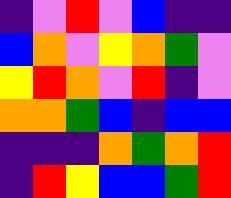[["indigo", "violet", "red", "violet", "blue", "indigo", "indigo"], ["blue", "orange", "violet", "yellow", "orange", "green", "violet"], ["yellow", "red", "orange", "violet", "red", "indigo", "violet"], ["orange", "orange", "green", "blue", "indigo", "blue", "blue"], ["indigo", "indigo", "indigo", "orange", "green", "orange", "red"], ["indigo", "red", "yellow", "blue", "blue", "green", "red"]]